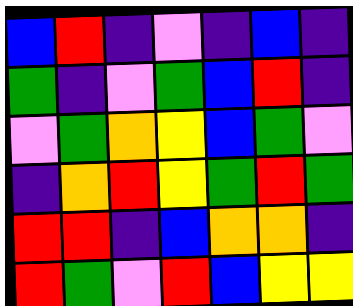[["blue", "red", "indigo", "violet", "indigo", "blue", "indigo"], ["green", "indigo", "violet", "green", "blue", "red", "indigo"], ["violet", "green", "orange", "yellow", "blue", "green", "violet"], ["indigo", "orange", "red", "yellow", "green", "red", "green"], ["red", "red", "indigo", "blue", "orange", "orange", "indigo"], ["red", "green", "violet", "red", "blue", "yellow", "yellow"]]